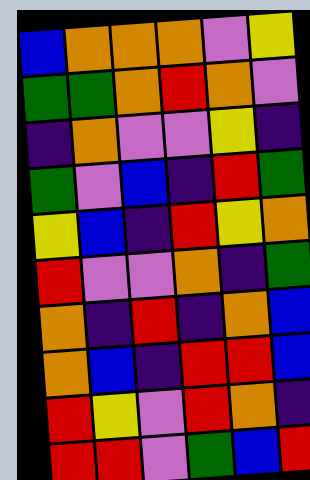[["blue", "orange", "orange", "orange", "violet", "yellow"], ["green", "green", "orange", "red", "orange", "violet"], ["indigo", "orange", "violet", "violet", "yellow", "indigo"], ["green", "violet", "blue", "indigo", "red", "green"], ["yellow", "blue", "indigo", "red", "yellow", "orange"], ["red", "violet", "violet", "orange", "indigo", "green"], ["orange", "indigo", "red", "indigo", "orange", "blue"], ["orange", "blue", "indigo", "red", "red", "blue"], ["red", "yellow", "violet", "red", "orange", "indigo"], ["red", "red", "violet", "green", "blue", "red"]]